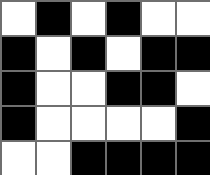[["white", "black", "white", "black", "white", "white"], ["black", "white", "black", "white", "black", "black"], ["black", "white", "white", "black", "black", "white"], ["black", "white", "white", "white", "white", "black"], ["white", "white", "black", "black", "black", "black"]]